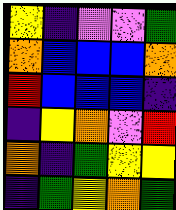[["yellow", "indigo", "violet", "violet", "green"], ["orange", "blue", "blue", "blue", "orange"], ["red", "blue", "blue", "blue", "indigo"], ["indigo", "yellow", "orange", "violet", "red"], ["orange", "indigo", "green", "yellow", "yellow"], ["indigo", "green", "yellow", "orange", "green"]]